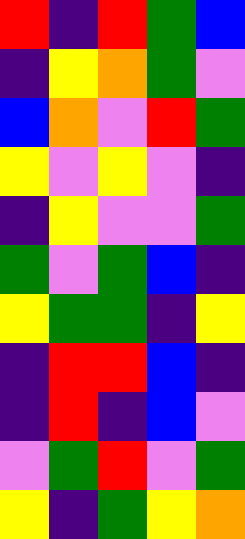[["red", "indigo", "red", "green", "blue"], ["indigo", "yellow", "orange", "green", "violet"], ["blue", "orange", "violet", "red", "green"], ["yellow", "violet", "yellow", "violet", "indigo"], ["indigo", "yellow", "violet", "violet", "green"], ["green", "violet", "green", "blue", "indigo"], ["yellow", "green", "green", "indigo", "yellow"], ["indigo", "red", "red", "blue", "indigo"], ["indigo", "red", "indigo", "blue", "violet"], ["violet", "green", "red", "violet", "green"], ["yellow", "indigo", "green", "yellow", "orange"]]